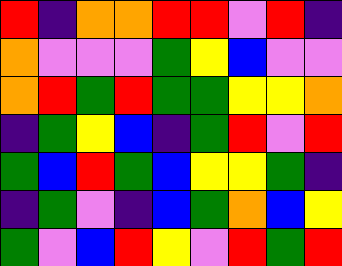[["red", "indigo", "orange", "orange", "red", "red", "violet", "red", "indigo"], ["orange", "violet", "violet", "violet", "green", "yellow", "blue", "violet", "violet"], ["orange", "red", "green", "red", "green", "green", "yellow", "yellow", "orange"], ["indigo", "green", "yellow", "blue", "indigo", "green", "red", "violet", "red"], ["green", "blue", "red", "green", "blue", "yellow", "yellow", "green", "indigo"], ["indigo", "green", "violet", "indigo", "blue", "green", "orange", "blue", "yellow"], ["green", "violet", "blue", "red", "yellow", "violet", "red", "green", "red"]]